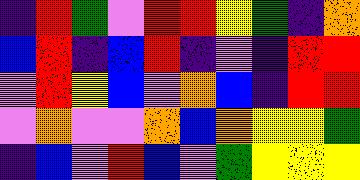[["indigo", "red", "green", "violet", "red", "red", "yellow", "green", "indigo", "orange"], ["blue", "red", "indigo", "blue", "red", "indigo", "violet", "indigo", "red", "red"], ["violet", "red", "yellow", "blue", "violet", "orange", "blue", "indigo", "red", "red"], ["violet", "orange", "violet", "violet", "orange", "blue", "orange", "yellow", "yellow", "green"], ["indigo", "blue", "violet", "red", "blue", "violet", "green", "yellow", "yellow", "yellow"]]